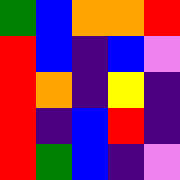[["green", "blue", "orange", "orange", "red"], ["red", "blue", "indigo", "blue", "violet"], ["red", "orange", "indigo", "yellow", "indigo"], ["red", "indigo", "blue", "red", "indigo"], ["red", "green", "blue", "indigo", "violet"]]